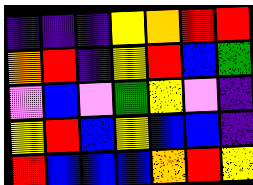[["indigo", "indigo", "indigo", "yellow", "orange", "red", "red"], ["orange", "red", "indigo", "yellow", "red", "blue", "green"], ["violet", "blue", "violet", "green", "yellow", "violet", "indigo"], ["yellow", "red", "blue", "yellow", "blue", "blue", "indigo"], ["red", "blue", "blue", "blue", "orange", "red", "yellow"]]